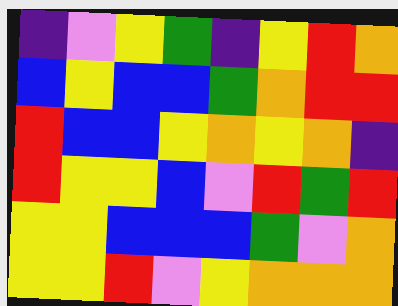[["indigo", "violet", "yellow", "green", "indigo", "yellow", "red", "orange"], ["blue", "yellow", "blue", "blue", "green", "orange", "red", "red"], ["red", "blue", "blue", "yellow", "orange", "yellow", "orange", "indigo"], ["red", "yellow", "yellow", "blue", "violet", "red", "green", "red"], ["yellow", "yellow", "blue", "blue", "blue", "green", "violet", "orange"], ["yellow", "yellow", "red", "violet", "yellow", "orange", "orange", "orange"]]